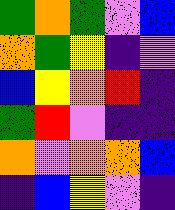[["green", "orange", "green", "violet", "blue"], ["orange", "green", "yellow", "indigo", "violet"], ["blue", "yellow", "orange", "red", "indigo"], ["green", "red", "violet", "indigo", "indigo"], ["orange", "violet", "orange", "orange", "blue"], ["indigo", "blue", "yellow", "violet", "indigo"]]